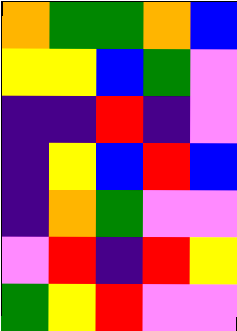[["orange", "green", "green", "orange", "blue"], ["yellow", "yellow", "blue", "green", "violet"], ["indigo", "indigo", "red", "indigo", "violet"], ["indigo", "yellow", "blue", "red", "blue"], ["indigo", "orange", "green", "violet", "violet"], ["violet", "red", "indigo", "red", "yellow"], ["green", "yellow", "red", "violet", "violet"]]